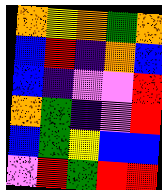[["orange", "yellow", "orange", "green", "orange"], ["blue", "red", "indigo", "orange", "blue"], ["blue", "indigo", "violet", "violet", "red"], ["orange", "green", "indigo", "violet", "red"], ["blue", "green", "yellow", "blue", "blue"], ["violet", "red", "green", "red", "red"]]